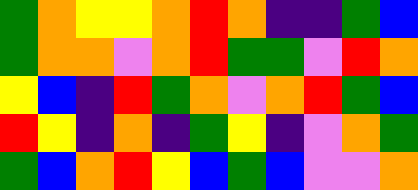[["green", "orange", "yellow", "yellow", "orange", "red", "orange", "indigo", "indigo", "green", "blue"], ["green", "orange", "orange", "violet", "orange", "red", "green", "green", "violet", "red", "orange"], ["yellow", "blue", "indigo", "red", "green", "orange", "violet", "orange", "red", "green", "blue"], ["red", "yellow", "indigo", "orange", "indigo", "green", "yellow", "indigo", "violet", "orange", "green"], ["green", "blue", "orange", "red", "yellow", "blue", "green", "blue", "violet", "violet", "orange"]]